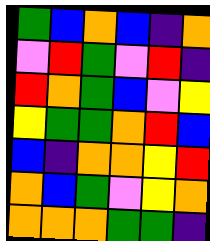[["green", "blue", "orange", "blue", "indigo", "orange"], ["violet", "red", "green", "violet", "red", "indigo"], ["red", "orange", "green", "blue", "violet", "yellow"], ["yellow", "green", "green", "orange", "red", "blue"], ["blue", "indigo", "orange", "orange", "yellow", "red"], ["orange", "blue", "green", "violet", "yellow", "orange"], ["orange", "orange", "orange", "green", "green", "indigo"]]